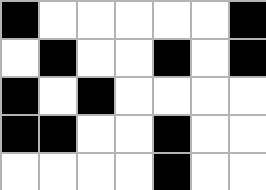[["black", "white", "white", "white", "white", "white", "black"], ["white", "black", "white", "white", "black", "white", "black"], ["black", "white", "black", "white", "white", "white", "white"], ["black", "black", "white", "white", "black", "white", "white"], ["white", "white", "white", "white", "black", "white", "white"]]